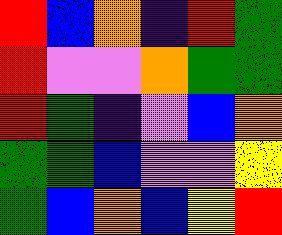[["red", "blue", "orange", "indigo", "red", "green"], ["red", "violet", "violet", "orange", "green", "green"], ["red", "green", "indigo", "violet", "blue", "orange"], ["green", "green", "blue", "violet", "violet", "yellow"], ["green", "blue", "orange", "blue", "yellow", "red"]]